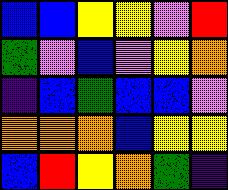[["blue", "blue", "yellow", "yellow", "violet", "red"], ["green", "violet", "blue", "violet", "yellow", "orange"], ["indigo", "blue", "green", "blue", "blue", "violet"], ["orange", "orange", "orange", "blue", "yellow", "yellow"], ["blue", "red", "yellow", "orange", "green", "indigo"]]